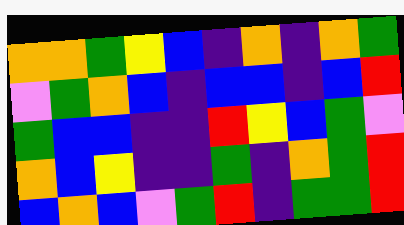[["orange", "orange", "green", "yellow", "blue", "indigo", "orange", "indigo", "orange", "green"], ["violet", "green", "orange", "blue", "indigo", "blue", "blue", "indigo", "blue", "red"], ["green", "blue", "blue", "indigo", "indigo", "red", "yellow", "blue", "green", "violet"], ["orange", "blue", "yellow", "indigo", "indigo", "green", "indigo", "orange", "green", "red"], ["blue", "orange", "blue", "violet", "green", "red", "indigo", "green", "green", "red"]]